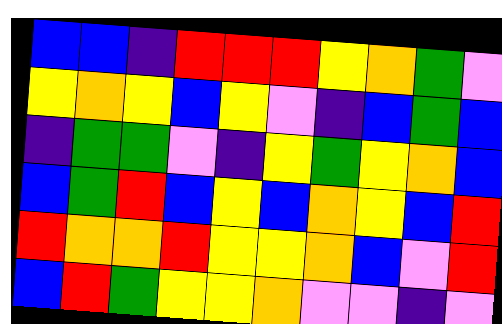[["blue", "blue", "indigo", "red", "red", "red", "yellow", "orange", "green", "violet"], ["yellow", "orange", "yellow", "blue", "yellow", "violet", "indigo", "blue", "green", "blue"], ["indigo", "green", "green", "violet", "indigo", "yellow", "green", "yellow", "orange", "blue"], ["blue", "green", "red", "blue", "yellow", "blue", "orange", "yellow", "blue", "red"], ["red", "orange", "orange", "red", "yellow", "yellow", "orange", "blue", "violet", "red"], ["blue", "red", "green", "yellow", "yellow", "orange", "violet", "violet", "indigo", "violet"]]